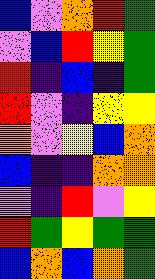[["blue", "violet", "orange", "red", "green"], ["violet", "blue", "red", "yellow", "green"], ["red", "indigo", "blue", "indigo", "green"], ["red", "violet", "indigo", "yellow", "yellow"], ["orange", "violet", "yellow", "blue", "orange"], ["blue", "indigo", "indigo", "orange", "orange"], ["violet", "indigo", "red", "violet", "yellow"], ["red", "green", "yellow", "green", "green"], ["blue", "orange", "blue", "orange", "green"]]